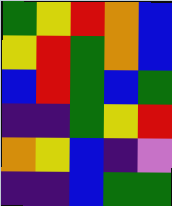[["green", "yellow", "red", "orange", "blue"], ["yellow", "red", "green", "orange", "blue"], ["blue", "red", "green", "blue", "green"], ["indigo", "indigo", "green", "yellow", "red"], ["orange", "yellow", "blue", "indigo", "violet"], ["indigo", "indigo", "blue", "green", "green"]]